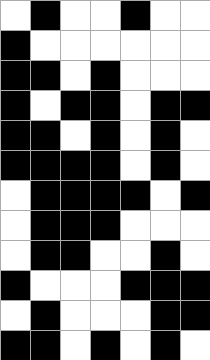[["white", "black", "white", "white", "black", "white", "white"], ["black", "white", "white", "white", "white", "white", "white"], ["black", "black", "white", "black", "white", "white", "white"], ["black", "white", "black", "black", "white", "black", "black"], ["black", "black", "white", "black", "white", "black", "white"], ["black", "black", "black", "black", "white", "black", "white"], ["white", "black", "black", "black", "black", "white", "black"], ["white", "black", "black", "black", "white", "white", "white"], ["white", "black", "black", "white", "white", "black", "white"], ["black", "white", "white", "white", "black", "black", "black"], ["white", "black", "white", "white", "white", "black", "black"], ["black", "black", "white", "black", "white", "black", "white"]]